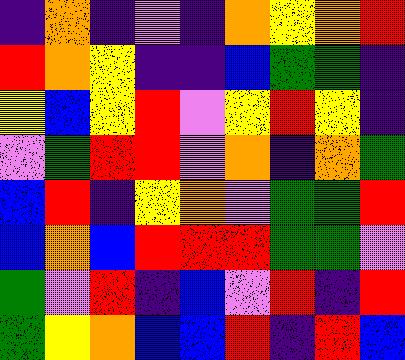[["indigo", "orange", "indigo", "violet", "indigo", "orange", "yellow", "orange", "red"], ["red", "orange", "yellow", "indigo", "indigo", "blue", "green", "green", "indigo"], ["yellow", "blue", "yellow", "red", "violet", "yellow", "red", "yellow", "indigo"], ["violet", "green", "red", "red", "violet", "orange", "indigo", "orange", "green"], ["blue", "red", "indigo", "yellow", "orange", "violet", "green", "green", "red"], ["blue", "orange", "blue", "red", "red", "red", "green", "green", "violet"], ["green", "violet", "red", "indigo", "blue", "violet", "red", "indigo", "red"], ["green", "yellow", "orange", "blue", "blue", "red", "indigo", "red", "blue"]]